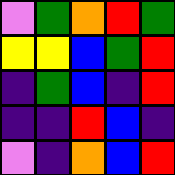[["violet", "green", "orange", "red", "green"], ["yellow", "yellow", "blue", "green", "red"], ["indigo", "green", "blue", "indigo", "red"], ["indigo", "indigo", "red", "blue", "indigo"], ["violet", "indigo", "orange", "blue", "red"]]